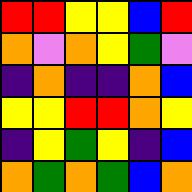[["red", "red", "yellow", "yellow", "blue", "red"], ["orange", "violet", "orange", "yellow", "green", "violet"], ["indigo", "orange", "indigo", "indigo", "orange", "blue"], ["yellow", "yellow", "red", "red", "orange", "yellow"], ["indigo", "yellow", "green", "yellow", "indigo", "blue"], ["orange", "green", "orange", "green", "blue", "orange"]]